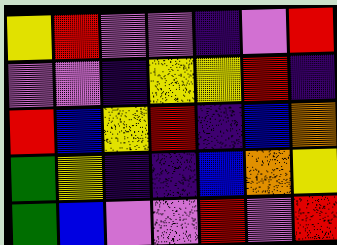[["yellow", "red", "violet", "violet", "indigo", "violet", "red"], ["violet", "violet", "indigo", "yellow", "yellow", "red", "indigo"], ["red", "blue", "yellow", "red", "indigo", "blue", "orange"], ["green", "yellow", "indigo", "indigo", "blue", "orange", "yellow"], ["green", "blue", "violet", "violet", "red", "violet", "red"]]